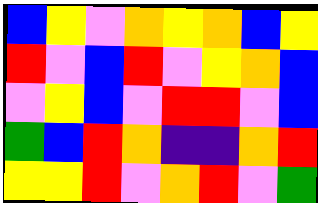[["blue", "yellow", "violet", "orange", "yellow", "orange", "blue", "yellow"], ["red", "violet", "blue", "red", "violet", "yellow", "orange", "blue"], ["violet", "yellow", "blue", "violet", "red", "red", "violet", "blue"], ["green", "blue", "red", "orange", "indigo", "indigo", "orange", "red"], ["yellow", "yellow", "red", "violet", "orange", "red", "violet", "green"]]